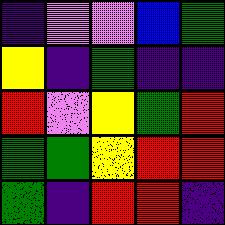[["indigo", "violet", "violet", "blue", "green"], ["yellow", "indigo", "green", "indigo", "indigo"], ["red", "violet", "yellow", "green", "red"], ["green", "green", "yellow", "red", "red"], ["green", "indigo", "red", "red", "indigo"]]